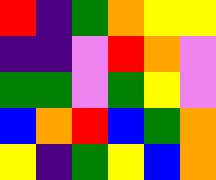[["red", "indigo", "green", "orange", "yellow", "yellow"], ["indigo", "indigo", "violet", "red", "orange", "violet"], ["green", "green", "violet", "green", "yellow", "violet"], ["blue", "orange", "red", "blue", "green", "orange"], ["yellow", "indigo", "green", "yellow", "blue", "orange"]]